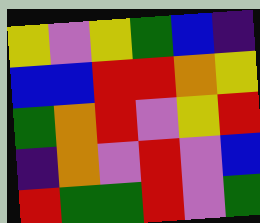[["yellow", "violet", "yellow", "green", "blue", "indigo"], ["blue", "blue", "red", "red", "orange", "yellow"], ["green", "orange", "red", "violet", "yellow", "red"], ["indigo", "orange", "violet", "red", "violet", "blue"], ["red", "green", "green", "red", "violet", "green"]]